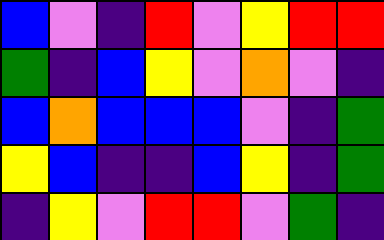[["blue", "violet", "indigo", "red", "violet", "yellow", "red", "red"], ["green", "indigo", "blue", "yellow", "violet", "orange", "violet", "indigo"], ["blue", "orange", "blue", "blue", "blue", "violet", "indigo", "green"], ["yellow", "blue", "indigo", "indigo", "blue", "yellow", "indigo", "green"], ["indigo", "yellow", "violet", "red", "red", "violet", "green", "indigo"]]